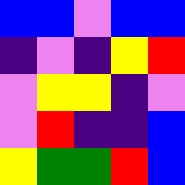[["blue", "blue", "violet", "blue", "blue"], ["indigo", "violet", "indigo", "yellow", "red"], ["violet", "yellow", "yellow", "indigo", "violet"], ["violet", "red", "indigo", "indigo", "blue"], ["yellow", "green", "green", "red", "blue"]]